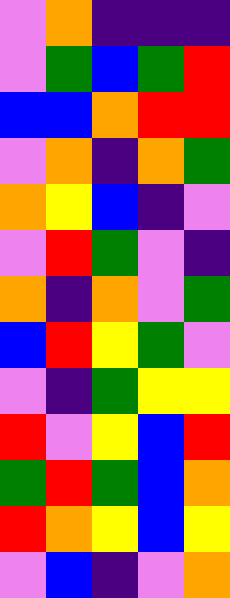[["violet", "orange", "indigo", "indigo", "indigo"], ["violet", "green", "blue", "green", "red"], ["blue", "blue", "orange", "red", "red"], ["violet", "orange", "indigo", "orange", "green"], ["orange", "yellow", "blue", "indigo", "violet"], ["violet", "red", "green", "violet", "indigo"], ["orange", "indigo", "orange", "violet", "green"], ["blue", "red", "yellow", "green", "violet"], ["violet", "indigo", "green", "yellow", "yellow"], ["red", "violet", "yellow", "blue", "red"], ["green", "red", "green", "blue", "orange"], ["red", "orange", "yellow", "blue", "yellow"], ["violet", "blue", "indigo", "violet", "orange"]]